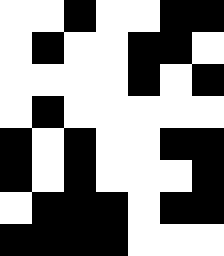[["white", "white", "black", "white", "white", "black", "black"], ["white", "black", "white", "white", "black", "black", "white"], ["white", "white", "white", "white", "black", "white", "black"], ["white", "black", "white", "white", "white", "white", "white"], ["black", "white", "black", "white", "white", "black", "black"], ["black", "white", "black", "white", "white", "white", "black"], ["white", "black", "black", "black", "white", "black", "black"], ["black", "black", "black", "black", "white", "white", "white"]]